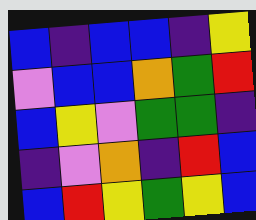[["blue", "indigo", "blue", "blue", "indigo", "yellow"], ["violet", "blue", "blue", "orange", "green", "red"], ["blue", "yellow", "violet", "green", "green", "indigo"], ["indigo", "violet", "orange", "indigo", "red", "blue"], ["blue", "red", "yellow", "green", "yellow", "blue"]]